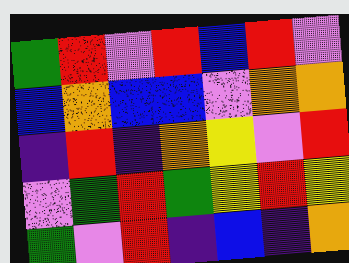[["green", "red", "violet", "red", "blue", "red", "violet"], ["blue", "orange", "blue", "blue", "violet", "orange", "orange"], ["indigo", "red", "indigo", "orange", "yellow", "violet", "red"], ["violet", "green", "red", "green", "yellow", "red", "yellow"], ["green", "violet", "red", "indigo", "blue", "indigo", "orange"]]